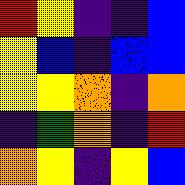[["red", "yellow", "indigo", "indigo", "blue"], ["yellow", "blue", "indigo", "blue", "blue"], ["yellow", "yellow", "orange", "indigo", "orange"], ["indigo", "green", "orange", "indigo", "red"], ["orange", "yellow", "indigo", "yellow", "blue"]]